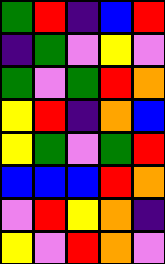[["green", "red", "indigo", "blue", "red"], ["indigo", "green", "violet", "yellow", "violet"], ["green", "violet", "green", "red", "orange"], ["yellow", "red", "indigo", "orange", "blue"], ["yellow", "green", "violet", "green", "red"], ["blue", "blue", "blue", "red", "orange"], ["violet", "red", "yellow", "orange", "indigo"], ["yellow", "violet", "red", "orange", "violet"]]